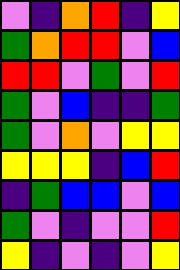[["violet", "indigo", "orange", "red", "indigo", "yellow"], ["green", "orange", "red", "red", "violet", "blue"], ["red", "red", "violet", "green", "violet", "red"], ["green", "violet", "blue", "indigo", "indigo", "green"], ["green", "violet", "orange", "violet", "yellow", "yellow"], ["yellow", "yellow", "yellow", "indigo", "blue", "red"], ["indigo", "green", "blue", "blue", "violet", "blue"], ["green", "violet", "indigo", "violet", "violet", "red"], ["yellow", "indigo", "violet", "indigo", "violet", "yellow"]]